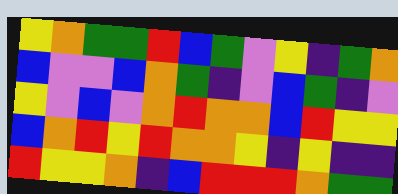[["yellow", "orange", "green", "green", "red", "blue", "green", "violet", "yellow", "indigo", "green", "orange"], ["blue", "violet", "violet", "blue", "orange", "green", "indigo", "violet", "blue", "green", "indigo", "violet"], ["yellow", "violet", "blue", "violet", "orange", "red", "orange", "orange", "blue", "red", "yellow", "yellow"], ["blue", "orange", "red", "yellow", "red", "orange", "orange", "yellow", "indigo", "yellow", "indigo", "indigo"], ["red", "yellow", "yellow", "orange", "indigo", "blue", "red", "red", "red", "orange", "green", "green"]]